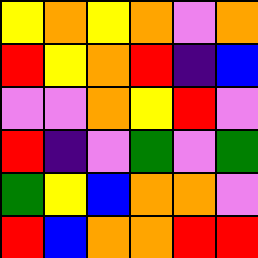[["yellow", "orange", "yellow", "orange", "violet", "orange"], ["red", "yellow", "orange", "red", "indigo", "blue"], ["violet", "violet", "orange", "yellow", "red", "violet"], ["red", "indigo", "violet", "green", "violet", "green"], ["green", "yellow", "blue", "orange", "orange", "violet"], ["red", "blue", "orange", "orange", "red", "red"]]